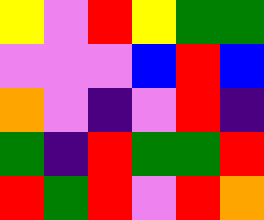[["yellow", "violet", "red", "yellow", "green", "green"], ["violet", "violet", "violet", "blue", "red", "blue"], ["orange", "violet", "indigo", "violet", "red", "indigo"], ["green", "indigo", "red", "green", "green", "red"], ["red", "green", "red", "violet", "red", "orange"]]